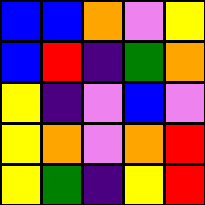[["blue", "blue", "orange", "violet", "yellow"], ["blue", "red", "indigo", "green", "orange"], ["yellow", "indigo", "violet", "blue", "violet"], ["yellow", "orange", "violet", "orange", "red"], ["yellow", "green", "indigo", "yellow", "red"]]